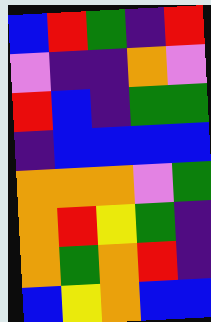[["blue", "red", "green", "indigo", "red"], ["violet", "indigo", "indigo", "orange", "violet"], ["red", "blue", "indigo", "green", "green"], ["indigo", "blue", "blue", "blue", "blue"], ["orange", "orange", "orange", "violet", "green"], ["orange", "red", "yellow", "green", "indigo"], ["orange", "green", "orange", "red", "indigo"], ["blue", "yellow", "orange", "blue", "blue"]]